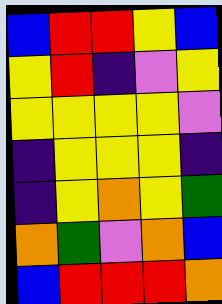[["blue", "red", "red", "yellow", "blue"], ["yellow", "red", "indigo", "violet", "yellow"], ["yellow", "yellow", "yellow", "yellow", "violet"], ["indigo", "yellow", "yellow", "yellow", "indigo"], ["indigo", "yellow", "orange", "yellow", "green"], ["orange", "green", "violet", "orange", "blue"], ["blue", "red", "red", "red", "orange"]]